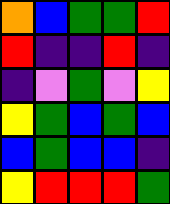[["orange", "blue", "green", "green", "red"], ["red", "indigo", "indigo", "red", "indigo"], ["indigo", "violet", "green", "violet", "yellow"], ["yellow", "green", "blue", "green", "blue"], ["blue", "green", "blue", "blue", "indigo"], ["yellow", "red", "red", "red", "green"]]